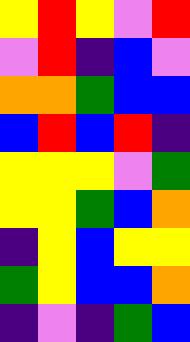[["yellow", "red", "yellow", "violet", "red"], ["violet", "red", "indigo", "blue", "violet"], ["orange", "orange", "green", "blue", "blue"], ["blue", "red", "blue", "red", "indigo"], ["yellow", "yellow", "yellow", "violet", "green"], ["yellow", "yellow", "green", "blue", "orange"], ["indigo", "yellow", "blue", "yellow", "yellow"], ["green", "yellow", "blue", "blue", "orange"], ["indigo", "violet", "indigo", "green", "blue"]]